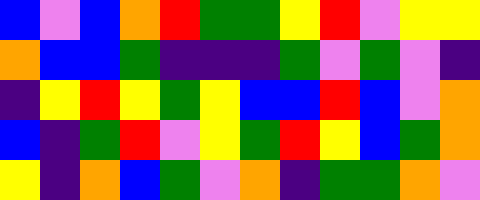[["blue", "violet", "blue", "orange", "red", "green", "green", "yellow", "red", "violet", "yellow", "yellow"], ["orange", "blue", "blue", "green", "indigo", "indigo", "indigo", "green", "violet", "green", "violet", "indigo"], ["indigo", "yellow", "red", "yellow", "green", "yellow", "blue", "blue", "red", "blue", "violet", "orange"], ["blue", "indigo", "green", "red", "violet", "yellow", "green", "red", "yellow", "blue", "green", "orange"], ["yellow", "indigo", "orange", "blue", "green", "violet", "orange", "indigo", "green", "green", "orange", "violet"]]